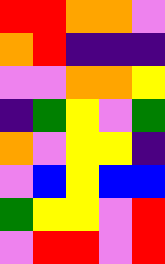[["red", "red", "orange", "orange", "violet"], ["orange", "red", "indigo", "indigo", "indigo"], ["violet", "violet", "orange", "orange", "yellow"], ["indigo", "green", "yellow", "violet", "green"], ["orange", "violet", "yellow", "yellow", "indigo"], ["violet", "blue", "yellow", "blue", "blue"], ["green", "yellow", "yellow", "violet", "red"], ["violet", "red", "red", "violet", "red"]]